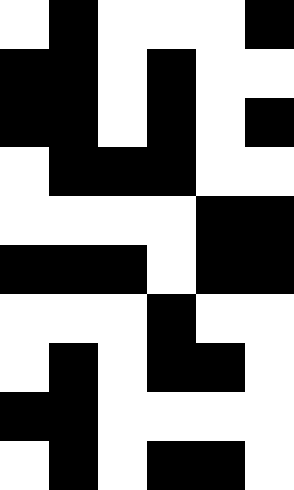[["white", "black", "white", "white", "white", "black"], ["black", "black", "white", "black", "white", "white"], ["black", "black", "white", "black", "white", "black"], ["white", "black", "black", "black", "white", "white"], ["white", "white", "white", "white", "black", "black"], ["black", "black", "black", "white", "black", "black"], ["white", "white", "white", "black", "white", "white"], ["white", "black", "white", "black", "black", "white"], ["black", "black", "white", "white", "white", "white"], ["white", "black", "white", "black", "black", "white"]]